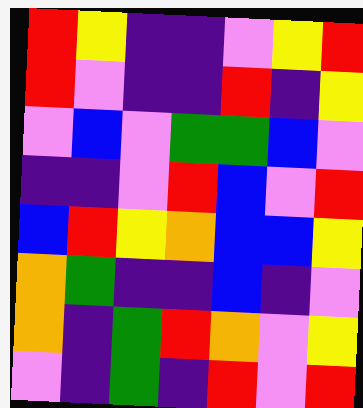[["red", "yellow", "indigo", "indigo", "violet", "yellow", "red"], ["red", "violet", "indigo", "indigo", "red", "indigo", "yellow"], ["violet", "blue", "violet", "green", "green", "blue", "violet"], ["indigo", "indigo", "violet", "red", "blue", "violet", "red"], ["blue", "red", "yellow", "orange", "blue", "blue", "yellow"], ["orange", "green", "indigo", "indigo", "blue", "indigo", "violet"], ["orange", "indigo", "green", "red", "orange", "violet", "yellow"], ["violet", "indigo", "green", "indigo", "red", "violet", "red"]]